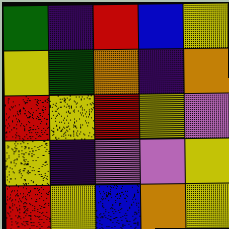[["green", "indigo", "red", "blue", "yellow"], ["yellow", "green", "orange", "indigo", "orange"], ["red", "yellow", "red", "yellow", "violet"], ["yellow", "indigo", "violet", "violet", "yellow"], ["red", "yellow", "blue", "orange", "yellow"]]